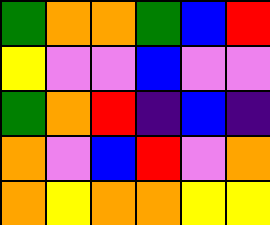[["green", "orange", "orange", "green", "blue", "red"], ["yellow", "violet", "violet", "blue", "violet", "violet"], ["green", "orange", "red", "indigo", "blue", "indigo"], ["orange", "violet", "blue", "red", "violet", "orange"], ["orange", "yellow", "orange", "orange", "yellow", "yellow"]]